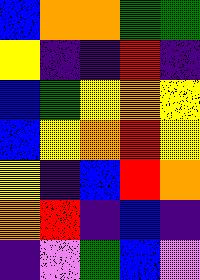[["blue", "orange", "orange", "green", "green"], ["yellow", "indigo", "indigo", "red", "indigo"], ["blue", "green", "yellow", "orange", "yellow"], ["blue", "yellow", "orange", "red", "yellow"], ["yellow", "indigo", "blue", "red", "orange"], ["orange", "red", "indigo", "blue", "indigo"], ["indigo", "violet", "green", "blue", "violet"]]